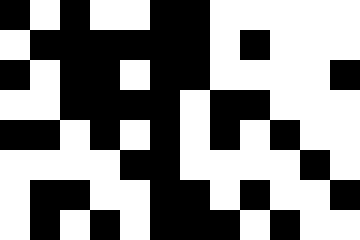[["black", "white", "black", "white", "white", "black", "black", "white", "white", "white", "white", "white"], ["white", "black", "black", "black", "black", "black", "black", "white", "black", "white", "white", "white"], ["black", "white", "black", "black", "white", "black", "black", "white", "white", "white", "white", "black"], ["white", "white", "black", "black", "black", "black", "white", "black", "black", "white", "white", "white"], ["black", "black", "white", "black", "white", "black", "white", "black", "white", "black", "white", "white"], ["white", "white", "white", "white", "black", "black", "white", "white", "white", "white", "black", "white"], ["white", "black", "black", "white", "white", "black", "black", "white", "black", "white", "white", "black"], ["white", "black", "white", "black", "white", "black", "black", "black", "white", "black", "white", "white"]]